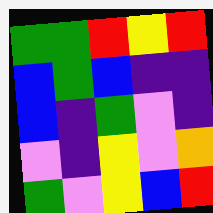[["green", "green", "red", "yellow", "red"], ["blue", "green", "blue", "indigo", "indigo"], ["blue", "indigo", "green", "violet", "indigo"], ["violet", "indigo", "yellow", "violet", "orange"], ["green", "violet", "yellow", "blue", "red"]]